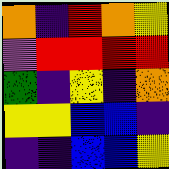[["orange", "indigo", "red", "orange", "yellow"], ["violet", "red", "red", "red", "red"], ["green", "indigo", "yellow", "indigo", "orange"], ["yellow", "yellow", "blue", "blue", "indigo"], ["indigo", "indigo", "blue", "blue", "yellow"]]